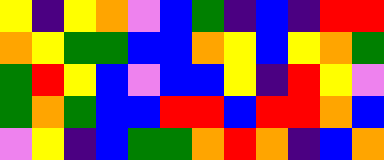[["yellow", "indigo", "yellow", "orange", "violet", "blue", "green", "indigo", "blue", "indigo", "red", "red"], ["orange", "yellow", "green", "green", "blue", "blue", "orange", "yellow", "blue", "yellow", "orange", "green"], ["green", "red", "yellow", "blue", "violet", "blue", "blue", "yellow", "indigo", "red", "yellow", "violet"], ["green", "orange", "green", "blue", "blue", "red", "red", "blue", "red", "red", "orange", "blue"], ["violet", "yellow", "indigo", "blue", "green", "green", "orange", "red", "orange", "indigo", "blue", "orange"]]